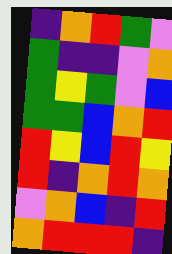[["indigo", "orange", "red", "green", "violet"], ["green", "indigo", "indigo", "violet", "orange"], ["green", "yellow", "green", "violet", "blue"], ["green", "green", "blue", "orange", "red"], ["red", "yellow", "blue", "red", "yellow"], ["red", "indigo", "orange", "red", "orange"], ["violet", "orange", "blue", "indigo", "red"], ["orange", "red", "red", "red", "indigo"]]